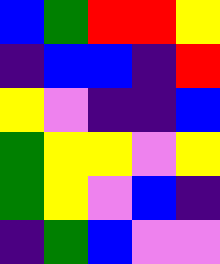[["blue", "green", "red", "red", "yellow"], ["indigo", "blue", "blue", "indigo", "red"], ["yellow", "violet", "indigo", "indigo", "blue"], ["green", "yellow", "yellow", "violet", "yellow"], ["green", "yellow", "violet", "blue", "indigo"], ["indigo", "green", "blue", "violet", "violet"]]